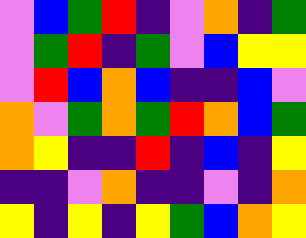[["violet", "blue", "green", "red", "indigo", "violet", "orange", "indigo", "green"], ["violet", "green", "red", "indigo", "green", "violet", "blue", "yellow", "yellow"], ["violet", "red", "blue", "orange", "blue", "indigo", "indigo", "blue", "violet"], ["orange", "violet", "green", "orange", "green", "red", "orange", "blue", "green"], ["orange", "yellow", "indigo", "indigo", "red", "indigo", "blue", "indigo", "yellow"], ["indigo", "indigo", "violet", "orange", "indigo", "indigo", "violet", "indigo", "orange"], ["yellow", "indigo", "yellow", "indigo", "yellow", "green", "blue", "orange", "yellow"]]